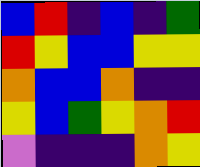[["blue", "red", "indigo", "blue", "indigo", "green"], ["red", "yellow", "blue", "blue", "yellow", "yellow"], ["orange", "blue", "blue", "orange", "indigo", "indigo"], ["yellow", "blue", "green", "yellow", "orange", "red"], ["violet", "indigo", "indigo", "indigo", "orange", "yellow"]]